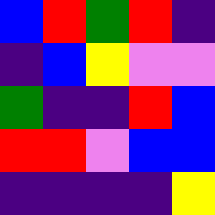[["blue", "red", "green", "red", "indigo"], ["indigo", "blue", "yellow", "violet", "violet"], ["green", "indigo", "indigo", "red", "blue"], ["red", "red", "violet", "blue", "blue"], ["indigo", "indigo", "indigo", "indigo", "yellow"]]